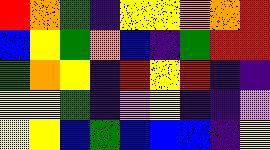[["red", "orange", "green", "indigo", "yellow", "yellow", "orange", "orange", "red"], ["blue", "yellow", "green", "orange", "blue", "indigo", "green", "red", "red"], ["green", "orange", "yellow", "indigo", "red", "yellow", "red", "indigo", "indigo"], ["yellow", "yellow", "green", "indigo", "violet", "yellow", "indigo", "indigo", "violet"], ["yellow", "yellow", "blue", "green", "blue", "blue", "blue", "indigo", "yellow"]]